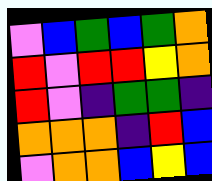[["violet", "blue", "green", "blue", "green", "orange"], ["red", "violet", "red", "red", "yellow", "orange"], ["red", "violet", "indigo", "green", "green", "indigo"], ["orange", "orange", "orange", "indigo", "red", "blue"], ["violet", "orange", "orange", "blue", "yellow", "blue"]]